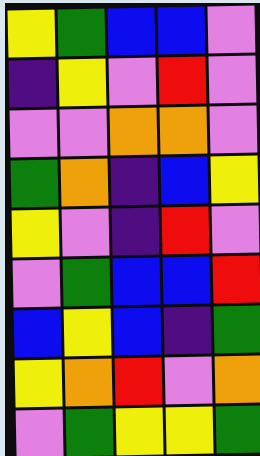[["yellow", "green", "blue", "blue", "violet"], ["indigo", "yellow", "violet", "red", "violet"], ["violet", "violet", "orange", "orange", "violet"], ["green", "orange", "indigo", "blue", "yellow"], ["yellow", "violet", "indigo", "red", "violet"], ["violet", "green", "blue", "blue", "red"], ["blue", "yellow", "blue", "indigo", "green"], ["yellow", "orange", "red", "violet", "orange"], ["violet", "green", "yellow", "yellow", "green"]]